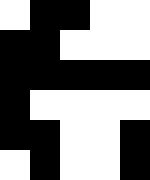[["white", "black", "black", "white", "white"], ["black", "black", "white", "white", "white"], ["black", "black", "black", "black", "black"], ["black", "white", "white", "white", "white"], ["black", "black", "white", "white", "black"], ["white", "black", "white", "white", "black"]]